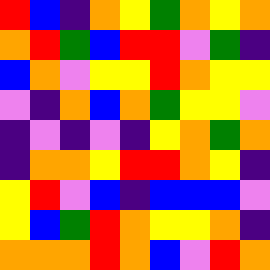[["red", "blue", "indigo", "orange", "yellow", "green", "orange", "yellow", "orange"], ["orange", "red", "green", "blue", "red", "red", "violet", "green", "indigo"], ["blue", "orange", "violet", "yellow", "yellow", "red", "orange", "yellow", "yellow"], ["violet", "indigo", "orange", "blue", "orange", "green", "yellow", "yellow", "violet"], ["indigo", "violet", "indigo", "violet", "indigo", "yellow", "orange", "green", "orange"], ["indigo", "orange", "orange", "yellow", "red", "red", "orange", "yellow", "indigo"], ["yellow", "red", "violet", "blue", "indigo", "blue", "blue", "blue", "violet"], ["yellow", "blue", "green", "red", "orange", "yellow", "yellow", "orange", "indigo"], ["orange", "orange", "orange", "red", "orange", "blue", "violet", "red", "orange"]]